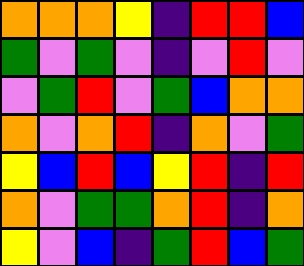[["orange", "orange", "orange", "yellow", "indigo", "red", "red", "blue"], ["green", "violet", "green", "violet", "indigo", "violet", "red", "violet"], ["violet", "green", "red", "violet", "green", "blue", "orange", "orange"], ["orange", "violet", "orange", "red", "indigo", "orange", "violet", "green"], ["yellow", "blue", "red", "blue", "yellow", "red", "indigo", "red"], ["orange", "violet", "green", "green", "orange", "red", "indigo", "orange"], ["yellow", "violet", "blue", "indigo", "green", "red", "blue", "green"]]